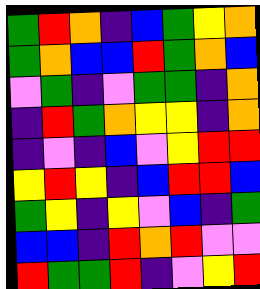[["green", "red", "orange", "indigo", "blue", "green", "yellow", "orange"], ["green", "orange", "blue", "blue", "red", "green", "orange", "blue"], ["violet", "green", "indigo", "violet", "green", "green", "indigo", "orange"], ["indigo", "red", "green", "orange", "yellow", "yellow", "indigo", "orange"], ["indigo", "violet", "indigo", "blue", "violet", "yellow", "red", "red"], ["yellow", "red", "yellow", "indigo", "blue", "red", "red", "blue"], ["green", "yellow", "indigo", "yellow", "violet", "blue", "indigo", "green"], ["blue", "blue", "indigo", "red", "orange", "red", "violet", "violet"], ["red", "green", "green", "red", "indigo", "violet", "yellow", "red"]]